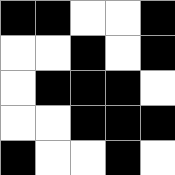[["black", "black", "white", "white", "black"], ["white", "white", "black", "white", "black"], ["white", "black", "black", "black", "white"], ["white", "white", "black", "black", "black"], ["black", "white", "white", "black", "white"]]